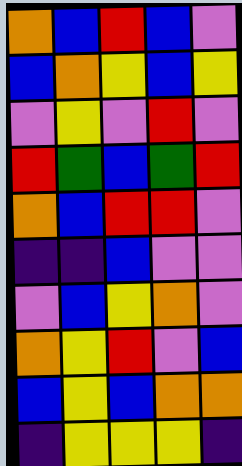[["orange", "blue", "red", "blue", "violet"], ["blue", "orange", "yellow", "blue", "yellow"], ["violet", "yellow", "violet", "red", "violet"], ["red", "green", "blue", "green", "red"], ["orange", "blue", "red", "red", "violet"], ["indigo", "indigo", "blue", "violet", "violet"], ["violet", "blue", "yellow", "orange", "violet"], ["orange", "yellow", "red", "violet", "blue"], ["blue", "yellow", "blue", "orange", "orange"], ["indigo", "yellow", "yellow", "yellow", "indigo"]]